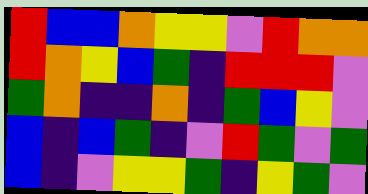[["red", "blue", "blue", "orange", "yellow", "yellow", "violet", "red", "orange", "orange"], ["red", "orange", "yellow", "blue", "green", "indigo", "red", "red", "red", "violet"], ["green", "orange", "indigo", "indigo", "orange", "indigo", "green", "blue", "yellow", "violet"], ["blue", "indigo", "blue", "green", "indigo", "violet", "red", "green", "violet", "green"], ["blue", "indigo", "violet", "yellow", "yellow", "green", "indigo", "yellow", "green", "violet"]]